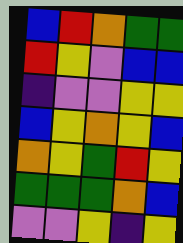[["blue", "red", "orange", "green", "green"], ["red", "yellow", "violet", "blue", "blue"], ["indigo", "violet", "violet", "yellow", "yellow"], ["blue", "yellow", "orange", "yellow", "blue"], ["orange", "yellow", "green", "red", "yellow"], ["green", "green", "green", "orange", "blue"], ["violet", "violet", "yellow", "indigo", "yellow"]]